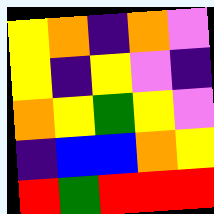[["yellow", "orange", "indigo", "orange", "violet"], ["yellow", "indigo", "yellow", "violet", "indigo"], ["orange", "yellow", "green", "yellow", "violet"], ["indigo", "blue", "blue", "orange", "yellow"], ["red", "green", "red", "red", "red"]]